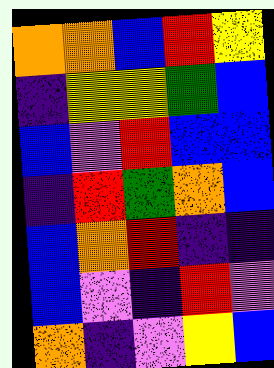[["orange", "orange", "blue", "red", "yellow"], ["indigo", "yellow", "yellow", "green", "blue"], ["blue", "violet", "red", "blue", "blue"], ["indigo", "red", "green", "orange", "blue"], ["blue", "orange", "red", "indigo", "indigo"], ["blue", "violet", "indigo", "red", "violet"], ["orange", "indigo", "violet", "yellow", "blue"]]